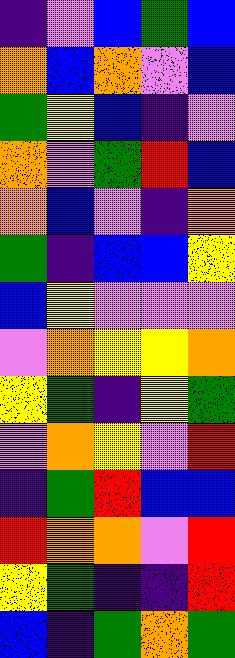[["indigo", "violet", "blue", "green", "blue"], ["orange", "blue", "orange", "violet", "blue"], ["green", "yellow", "blue", "indigo", "violet"], ["orange", "violet", "green", "red", "blue"], ["orange", "blue", "violet", "indigo", "orange"], ["green", "indigo", "blue", "blue", "yellow"], ["blue", "yellow", "violet", "violet", "violet"], ["violet", "orange", "yellow", "yellow", "orange"], ["yellow", "green", "indigo", "yellow", "green"], ["violet", "orange", "yellow", "violet", "red"], ["indigo", "green", "red", "blue", "blue"], ["red", "orange", "orange", "violet", "red"], ["yellow", "green", "indigo", "indigo", "red"], ["blue", "indigo", "green", "orange", "green"]]